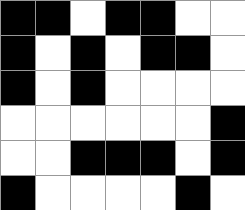[["black", "black", "white", "black", "black", "white", "white"], ["black", "white", "black", "white", "black", "black", "white"], ["black", "white", "black", "white", "white", "white", "white"], ["white", "white", "white", "white", "white", "white", "black"], ["white", "white", "black", "black", "black", "white", "black"], ["black", "white", "white", "white", "white", "black", "white"]]